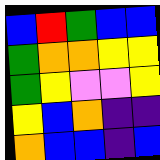[["blue", "red", "green", "blue", "blue"], ["green", "orange", "orange", "yellow", "yellow"], ["green", "yellow", "violet", "violet", "yellow"], ["yellow", "blue", "orange", "indigo", "indigo"], ["orange", "blue", "blue", "indigo", "blue"]]